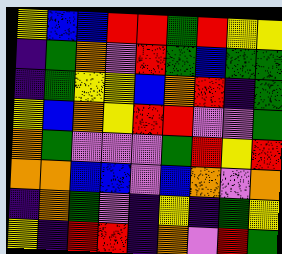[["yellow", "blue", "blue", "red", "red", "green", "red", "yellow", "yellow"], ["indigo", "green", "orange", "violet", "red", "green", "blue", "green", "green"], ["indigo", "green", "yellow", "yellow", "blue", "orange", "red", "indigo", "green"], ["yellow", "blue", "orange", "yellow", "red", "red", "violet", "violet", "green"], ["orange", "green", "violet", "violet", "violet", "green", "red", "yellow", "red"], ["orange", "orange", "blue", "blue", "violet", "blue", "orange", "violet", "orange"], ["indigo", "orange", "green", "violet", "indigo", "yellow", "indigo", "green", "yellow"], ["yellow", "indigo", "red", "red", "indigo", "orange", "violet", "red", "green"]]